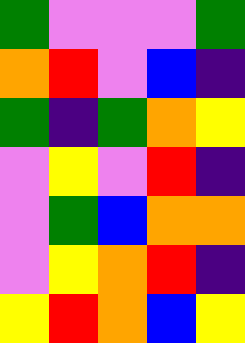[["green", "violet", "violet", "violet", "green"], ["orange", "red", "violet", "blue", "indigo"], ["green", "indigo", "green", "orange", "yellow"], ["violet", "yellow", "violet", "red", "indigo"], ["violet", "green", "blue", "orange", "orange"], ["violet", "yellow", "orange", "red", "indigo"], ["yellow", "red", "orange", "blue", "yellow"]]